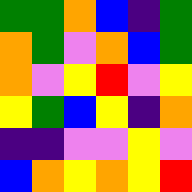[["green", "green", "orange", "blue", "indigo", "green"], ["orange", "green", "violet", "orange", "blue", "green"], ["orange", "violet", "yellow", "red", "violet", "yellow"], ["yellow", "green", "blue", "yellow", "indigo", "orange"], ["indigo", "indigo", "violet", "violet", "yellow", "violet"], ["blue", "orange", "yellow", "orange", "yellow", "red"]]